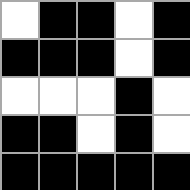[["white", "black", "black", "white", "black"], ["black", "black", "black", "white", "black"], ["white", "white", "white", "black", "white"], ["black", "black", "white", "black", "white"], ["black", "black", "black", "black", "black"]]